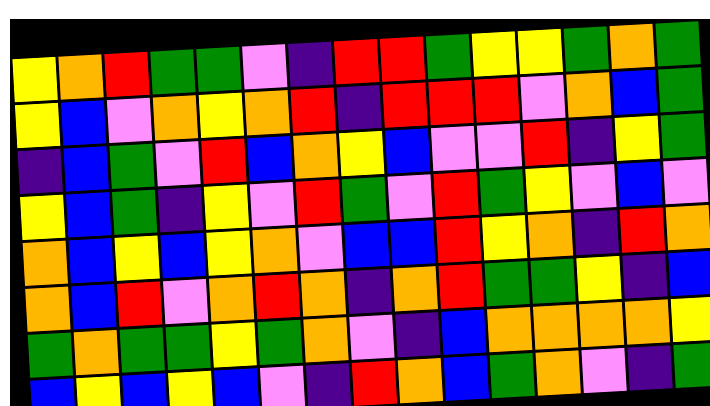[["yellow", "orange", "red", "green", "green", "violet", "indigo", "red", "red", "green", "yellow", "yellow", "green", "orange", "green"], ["yellow", "blue", "violet", "orange", "yellow", "orange", "red", "indigo", "red", "red", "red", "violet", "orange", "blue", "green"], ["indigo", "blue", "green", "violet", "red", "blue", "orange", "yellow", "blue", "violet", "violet", "red", "indigo", "yellow", "green"], ["yellow", "blue", "green", "indigo", "yellow", "violet", "red", "green", "violet", "red", "green", "yellow", "violet", "blue", "violet"], ["orange", "blue", "yellow", "blue", "yellow", "orange", "violet", "blue", "blue", "red", "yellow", "orange", "indigo", "red", "orange"], ["orange", "blue", "red", "violet", "orange", "red", "orange", "indigo", "orange", "red", "green", "green", "yellow", "indigo", "blue"], ["green", "orange", "green", "green", "yellow", "green", "orange", "violet", "indigo", "blue", "orange", "orange", "orange", "orange", "yellow"], ["blue", "yellow", "blue", "yellow", "blue", "violet", "indigo", "red", "orange", "blue", "green", "orange", "violet", "indigo", "green"]]